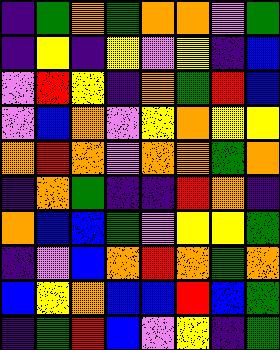[["indigo", "green", "orange", "green", "orange", "orange", "violet", "green"], ["indigo", "yellow", "indigo", "yellow", "violet", "yellow", "indigo", "blue"], ["violet", "red", "yellow", "indigo", "orange", "green", "red", "blue"], ["violet", "blue", "orange", "violet", "yellow", "orange", "yellow", "yellow"], ["orange", "red", "orange", "violet", "orange", "orange", "green", "orange"], ["indigo", "orange", "green", "indigo", "indigo", "red", "orange", "indigo"], ["orange", "blue", "blue", "green", "violet", "yellow", "yellow", "green"], ["indigo", "violet", "blue", "orange", "red", "orange", "green", "orange"], ["blue", "yellow", "orange", "blue", "blue", "red", "blue", "green"], ["indigo", "green", "red", "blue", "violet", "yellow", "indigo", "green"]]